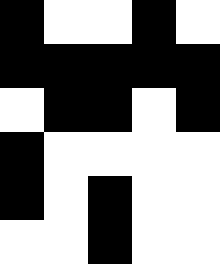[["black", "white", "white", "black", "white"], ["black", "black", "black", "black", "black"], ["white", "black", "black", "white", "black"], ["black", "white", "white", "white", "white"], ["black", "white", "black", "white", "white"], ["white", "white", "black", "white", "white"]]